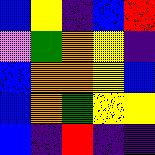[["blue", "yellow", "indigo", "blue", "red"], ["violet", "green", "orange", "yellow", "indigo"], ["blue", "orange", "orange", "yellow", "blue"], ["blue", "orange", "green", "yellow", "yellow"], ["blue", "indigo", "red", "indigo", "indigo"]]